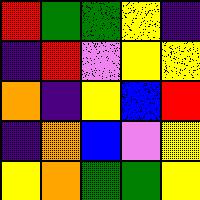[["red", "green", "green", "yellow", "indigo"], ["indigo", "red", "violet", "yellow", "yellow"], ["orange", "indigo", "yellow", "blue", "red"], ["indigo", "orange", "blue", "violet", "yellow"], ["yellow", "orange", "green", "green", "yellow"]]